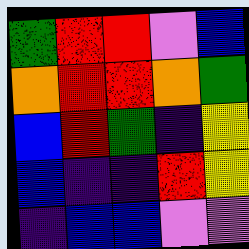[["green", "red", "red", "violet", "blue"], ["orange", "red", "red", "orange", "green"], ["blue", "red", "green", "indigo", "yellow"], ["blue", "indigo", "indigo", "red", "yellow"], ["indigo", "blue", "blue", "violet", "violet"]]